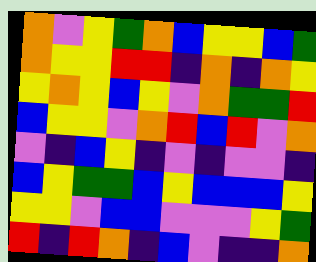[["orange", "violet", "yellow", "green", "orange", "blue", "yellow", "yellow", "blue", "green"], ["orange", "yellow", "yellow", "red", "red", "indigo", "orange", "indigo", "orange", "yellow"], ["yellow", "orange", "yellow", "blue", "yellow", "violet", "orange", "green", "green", "red"], ["blue", "yellow", "yellow", "violet", "orange", "red", "blue", "red", "violet", "orange"], ["violet", "indigo", "blue", "yellow", "indigo", "violet", "indigo", "violet", "violet", "indigo"], ["blue", "yellow", "green", "green", "blue", "yellow", "blue", "blue", "blue", "yellow"], ["yellow", "yellow", "violet", "blue", "blue", "violet", "violet", "violet", "yellow", "green"], ["red", "indigo", "red", "orange", "indigo", "blue", "violet", "indigo", "indigo", "orange"]]